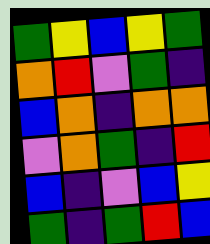[["green", "yellow", "blue", "yellow", "green"], ["orange", "red", "violet", "green", "indigo"], ["blue", "orange", "indigo", "orange", "orange"], ["violet", "orange", "green", "indigo", "red"], ["blue", "indigo", "violet", "blue", "yellow"], ["green", "indigo", "green", "red", "blue"]]